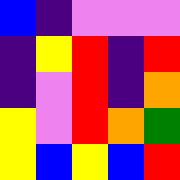[["blue", "indigo", "violet", "violet", "violet"], ["indigo", "yellow", "red", "indigo", "red"], ["indigo", "violet", "red", "indigo", "orange"], ["yellow", "violet", "red", "orange", "green"], ["yellow", "blue", "yellow", "blue", "red"]]